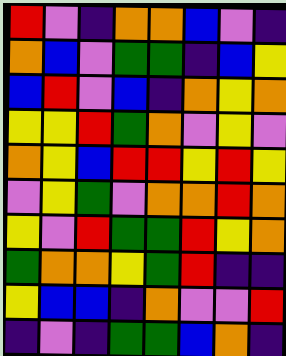[["red", "violet", "indigo", "orange", "orange", "blue", "violet", "indigo"], ["orange", "blue", "violet", "green", "green", "indigo", "blue", "yellow"], ["blue", "red", "violet", "blue", "indigo", "orange", "yellow", "orange"], ["yellow", "yellow", "red", "green", "orange", "violet", "yellow", "violet"], ["orange", "yellow", "blue", "red", "red", "yellow", "red", "yellow"], ["violet", "yellow", "green", "violet", "orange", "orange", "red", "orange"], ["yellow", "violet", "red", "green", "green", "red", "yellow", "orange"], ["green", "orange", "orange", "yellow", "green", "red", "indigo", "indigo"], ["yellow", "blue", "blue", "indigo", "orange", "violet", "violet", "red"], ["indigo", "violet", "indigo", "green", "green", "blue", "orange", "indigo"]]